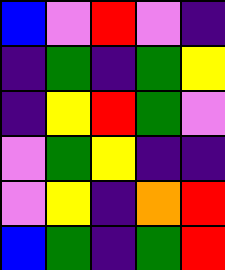[["blue", "violet", "red", "violet", "indigo"], ["indigo", "green", "indigo", "green", "yellow"], ["indigo", "yellow", "red", "green", "violet"], ["violet", "green", "yellow", "indigo", "indigo"], ["violet", "yellow", "indigo", "orange", "red"], ["blue", "green", "indigo", "green", "red"]]